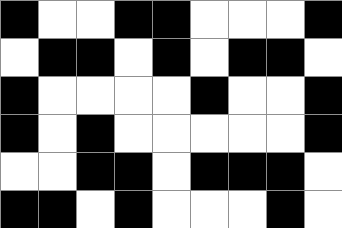[["black", "white", "white", "black", "black", "white", "white", "white", "black"], ["white", "black", "black", "white", "black", "white", "black", "black", "white"], ["black", "white", "white", "white", "white", "black", "white", "white", "black"], ["black", "white", "black", "white", "white", "white", "white", "white", "black"], ["white", "white", "black", "black", "white", "black", "black", "black", "white"], ["black", "black", "white", "black", "white", "white", "white", "black", "white"]]